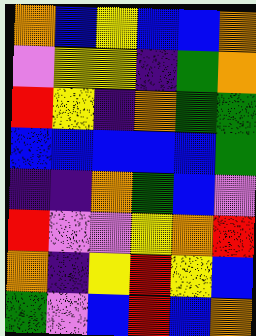[["orange", "blue", "yellow", "blue", "blue", "orange"], ["violet", "yellow", "yellow", "indigo", "green", "orange"], ["red", "yellow", "indigo", "orange", "green", "green"], ["blue", "blue", "blue", "blue", "blue", "green"], ["indigo", "indigo", "orange", "green", "blue", "violet"], ["red", "violet", "violet", "yellow", "orange", "red"], ["orange", "indigo", "yellow", "red", "yellow", "blue"], ["green", "violet", "blue", "red", "blue", "orange"]]